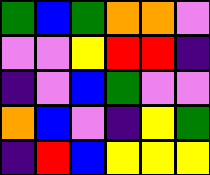[["green", "blue", "green", "orange", "orange", "violet"], ["violet", "violet", "yellow", "red", "red", "indigo"], ["indigo", "violet", "blue", "green", "violet", "violet"], ["orange", "blue", "violet", "indigo", "yellow", "green"], ["indigo", "red", "blue", "yellow", "yellow", "yellow"]]